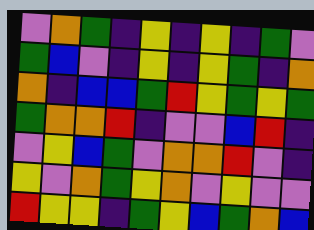[["violet", "orange", "green", "indigo", "yellow", "indigo", "yellow", "indigo", "green", "violet"], ["green", "blue", "violet", "indigo", "yellow", "indigo", "yellow", "green", "indigo", "orange"], ["orange", "indigo", "blue", "blue", "green", "red", "yellow", "green", "yellow", "green"], ["green", "orange", "orange", "red", "indigo", "violet", "violet", "blue", "red", "indigo"], ["violet", "yellow", "blue", "green", "violet", "orange", "orange", "red", "violet", "indigo"], ["yellow", "violet", "orange", "green", "yellow", "orange", "violet", "yellow", "violet", "violet"], ["red", "yellow", "yellow", "indigo", "green", "yellow", "blue", "green", "orange", "blue"]]